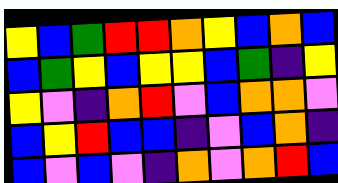[["yellow", "blue", "green", "red", "red", "orange", "yellow", "blue", "orange", "blue"], ["blue", "green", "yellow", "blue", "yellow", "yellow", "blue", "green", "indigo", "yellow"], ["yellow", "violet", "indigo", "orange", "red", "violet", "blue", "orange", "orange", "violet"], ["blue", "yellow", "red", "blue", "blue", "indigo", "violet", "blue", "orange", "indigo"], ["blue", "violet", "blue", "violet", "indigo", "orange", "violet", "orange", "red", "blue"]]